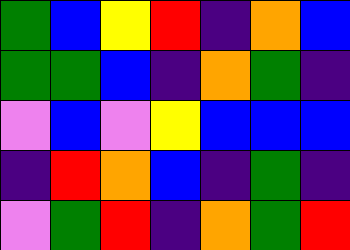[["green", "blue", "yellow", "red", "indigo", "orange", "blue"], ["green", "green", "blue", "indigo", "orange", "green", "indigo"], ["violet", "blue", "violet", "yellow", "blue", "blue", "blue"], ["indigo", "red", "orange", "blue", "indigo", "green", "indigo"], ["violet", "green", "red", "indigo", "orange", "green", "red"]]